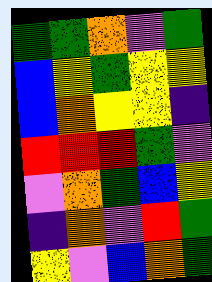[["green", "green", "orange", "violet", "green"], ["blue", "yellow", "green", "yellow", "yellow"], ["blue", "orange", "yellow", "yellow", "indigo"], ["red", "red", "red", "green", "violet"], ["violet", "orange", "green", "blue", "yellow"], ["indigo", "orange", "violet", "red", "green"], ["yellow", "violet", "blue", "orange", "green"]]